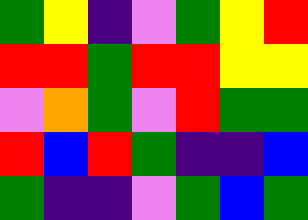[["green", "yellow", "indigo", "violet", "green", "yellow", "red"], ["red", "red", "green", "red", "red", "yellow", "yellow"], ["violet", "orange", "green", "violet", "red", "green", "green"], ["red", "blue", "red", "green", "indigo", "indigo", "blue"], ["green", "indigo", "indigo", "violet", "green", "blue", "green"]]